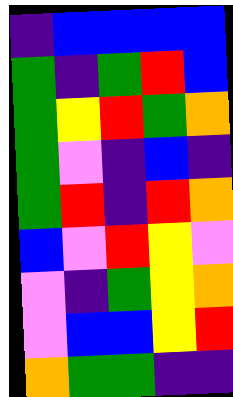[["indigo", "blue", "blue", "blue", "blue"], ["green", "indigo", "green", "red", "blue"], ["green", "yellow", "red", "green", "orange"], ["green", "violet", "indigo", "blue", "indigo"], ["green", "red", "indigo", "red", "orange"], ["blue", "violet", "red", "yellow", "violet"], ["violet", "indigo", "green", "yellow", "orange"], ["violet", "blue", "blue", "yellow", "red"], ["orange", "green", "green", "indigo", "indigo"]]